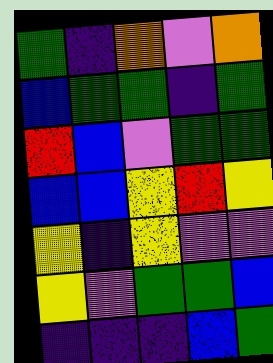[["green", "indigo", "orange", "violet", "orange"], ["blue", "green", "green", "indigo", "green"], ["red", "blue", "violet", "green", "green"], ["blue", "blue", "yellow", "red", "yellow"], ["yellow", "indigo", "yellow", "violet", "violet"], ["yellow", "violet", "green", "green", "blue"], ["indigo", "indigo", "indigo", "blue", "green"]]